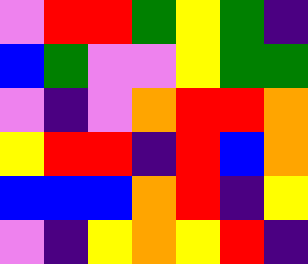[["violet", "red", "red", "green", "yellow", "green", "indigo"], ["blue", "green", "violet", "violet", "yellow", "green", "green"], ["violet", "indigo", "violet", "orange", "red", "red", "orange"], ["yellow", "red", "red", "indigo", "red", "blue", "orange"], ["blue", "blue", "blue", "orange", "red", "indigo", "yellow"], ["violet", "indigo", "yellow", "orange", "yellow", "red", "indigo"]]